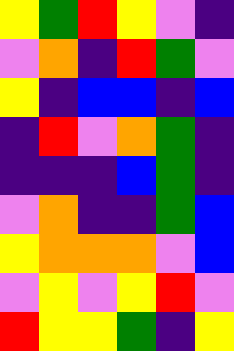[["yellow", "green", "red", "yellow", "violet", "indigo"], ["violet", "orange", "indigo", "red", "green", "violet"], ["yellow", "indigo", "blue", "blue", "indigo", "blue"], ["indigo", "red", "violet", "orange", "green", "indigo"], ["indigo", "indigo", "indigo", "blue", "green", "indigo"], ["violet", "orange", "indigo", "indigo", "green", "blue"], ["yellow", "orange", "orange", "orange", "violet", "blue"], ["violet", "yellow", "violet", "yellow", "red", "violet"], ["red", "yellow", "yellow", "green", "indigo", "yellow"]]